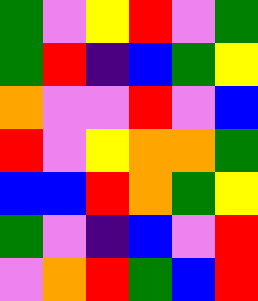[["green", "violet", "yellow", "red", "violet", "green"], ["green", "red", "indigo", "blue", "green", "yellow"], ["orange", "violet", "violet", "red", "violet", "blue"], ["red", "violet", "yellow", "orange", "orange", "green"], ["blue", "blue", "red", "orange", "green", "yellow"], ["green", "violet", "indigo", "blue", "violet", "red"], ["violet", "orange", "red", "green", "blue", "red"]]